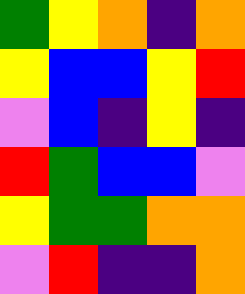[["green", "yellow", "orange", "indigo", "orange"], ["yellow", "blue", "blue", "yellow", "red"], ["violet", "blue", "indigo", "yellow", "indigo"], ["red", "green", "blue", "blue", "violet"], ["yellow", "green", "green", "orange", "orange"], ["violet", "red", "indigo", "indigo", "orange"]]